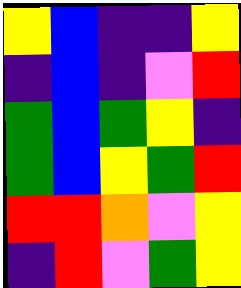[["yellow", "blue", "indigo", "indigo", "yellow"], ["indigo", "blue", "indigo", "violet", "red"], ["green", "blue", "green", "yellow", "indigo"], ["green", "blue", "yellow", "green", "red"], ["red", "red", "orange", "violet", "yellow"], ["indigo", "red", "violet", "green", "yellow"]]